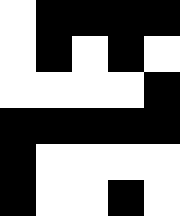[["white", "black", "black", "black", "black"], ["white", "black", "white", "black", "white"], ["white", "white", "white", "white", "black"], ["black", "black", "black", "black", "black"], ["black", "white", "white", "white", "white"], ["black", "white", "white", "black", "white"]]